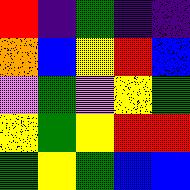[["red", "indigo", "green", "indigo", "indigo"], ["orange", "blue", "yellow", "red", "blue"], ["violet", "green", "violet", "yellow", "green"], ["yellow", "green", "yellow", "red", "red"], ["green", "yellow", "green", "blue", "blue"]]